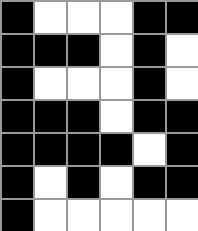[["black", "white", "white", "white", "black", "black"], ["black", "black", "black", "white", "black", "white"], ["black", "white", "white", "white", "black", "white"], ["black", "black", "black", "white", "black", "black"], ["black", "black", "black", "black", "white", "black"], ["black", "white", "black", "white", "black", "black"], ["black", "white", "white", "white", "white", "white"]]